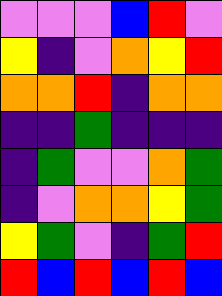[["violet", "violet", "violet", "blue", "red", "violet"], ["yellow", "indigo", "violet", "orange", "yellow", "red"], ["orange", "orange", "red", "indigo", "orange", "orange"], ["indigo", "indigo", "green", "indigo", "indigo", "indigo"], ["indigo", "green", "violet", "violet", "orange", "green"], ["indigo", "violet", "orange", "orange", "yellow", "green"], ["yellow", "green", "violet", "indigo", "green", "red"], ["red", "blue", "red", "blue", "red", "blue"]]